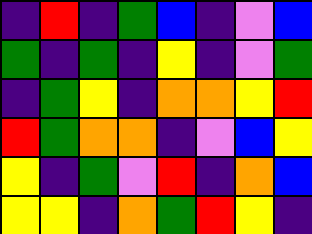[["indigo", "red", "indigo", "green", "blue", "indigo", "violet", "blue"], ["green", "indigo", "green", "indigo", "yellow", "indigo", "violet", "green"], ["indigo", "green", "yellow", "indigo", "orange", "orange", "yellow", "red"], ["red", "green", "orange", "orange", "indigo", "violet", "blue", "yellow"], ["yellow", "indigo", "green", "violet", "red", "indigo", "orange", "blue"], ["yellow", "yellow", "indigo", "orange", "green", "red", "yellow", "indigo"]]